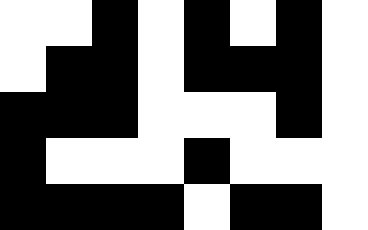[["white", "white", "black", "white", "black", "white", "black", "white"], ["white", "black", "black", "white", "black", "black", "black", "white"], ["black", "black", "black", "white", "white", "white", "black", "white"], ["black", "white", "white", "white", "black", "white", "white", "white"], ["black", "black", "black", "black", "white", "black", "black", "white"]]